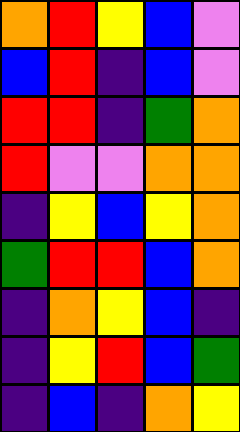[["orange", "red", "yellow", "blue", "violet"], ["blue", "red", "indigo", "blue", "violet"], ["red", "red", "indigo", "green", "orange"], ["red", "violet", "violet", "orange", "orange"], ["indigo", "yellow", "blue", "yellow", "orange"], ["green", "red", "red", "blue", "orange"], ["indigo", "orange", "yellow", "blue", "indigo"], ["indigo", "yellow", "red", "blue", "green"], ["indigo", "blue", "indigo", "orange", "yellow"]]